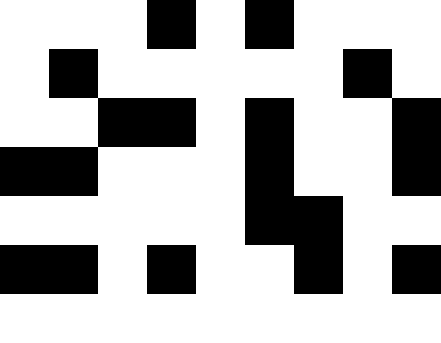[["white", "white", "white", "black", "white", "black", "white", "white", "white"], ["white", "black", "white", "white", "white", "white", "white", "black", "white"], ["white", "white", "black", "black", "white", "black", "white", "white", "black"], ["black", "black", "white", "white", "white", "black", "white", "white", "black"], ["white", "white", "white", "white", "white", "black", "black", "white", "white"], ["black", "black", "white", "black", "white", "white", "black", "white", "black"], ["white", "white", "white", "white", "white", "white", "white", "white", "white"]]